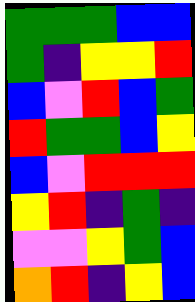[["green", "green", "green", "blue", "blue"], ["green", "indigo", "yellow", "yellow", "red"], ["blue", "violet", "red", "blue", "green"], ["red", "green", "green", "blue", "yellow"], ["blue", "violet", "red", "red", "red"], ["yellow", "red", "indigo", "green", "indigo"], ["violet", "violet", "yellow", "green", "blue"], ["orange", "red", "indigo", "yellow", "blue"]]